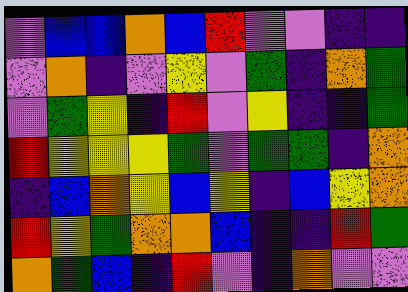[["violet", "blue", "blue", "orange", "blue", "red", "violet", "violet", "indigo", "indigo"], ["violet", "orange", "indigo", "violet", "yellow", "violet", "green", "indigo", "orange", "green"], ["violet", "green", "yellow", "indigo", "red", "violet", "yellow", "indigo", "indigo", "green"], ["red", "yellow", "yellow", "yellow", "green", "violet", "green", "green", "indigo", "orange"], ["indigo", "blue", "orange", "yellow", "blue", "yellow", "indigo", "blue", "yellow", "orange"], ["red", "yellow", "green", "orange", "orange", "blue", "indigo", "indigo", "red", "green"], ["orange", "green", "blue", "indigo", "red", "violet", "indigo", "orange", "violet", "violet"]]